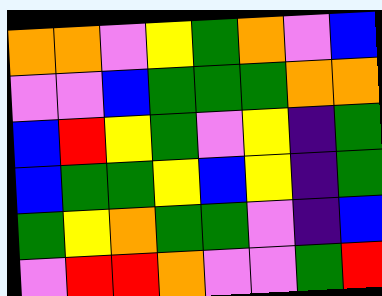[["orange", "orange", "violet", "yellow", "green", "orange", "violet", "blue"], ["violet", "violet", "blue", "green", "green", "green", "orange", "orange"], ["blue", "red", "yellow", "green", "violet", "yellow", "indigo", "green"], ["blue", "green", "green", "yellow", "blue", "yellow", "indigo", "green"], ["green", "yellow", "orange", "green", "green", "violet", "indigo", "blue"], ["violet", "red", "red", "orange", "violet", "violet", "green", "red"]]